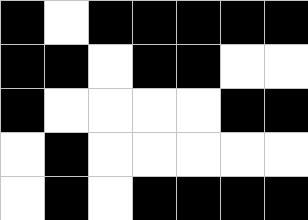[["black", "white", "black", "black", "black", "black", "black"], ["black", "black", "white", "black", "black", "white", "white"], ["black", "white", "white", "white", "white", "black", "black"], ["white", "black", "white", "white", "white", "white", "white"], ["white", "black", "white", "black", "black", "black", "black"]]